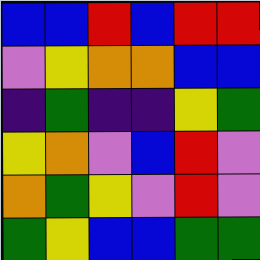[["blue", "blue", "red", "blue", "red", "red"], ["violet", "yellow", "orange", "orange", "blue", "blue"], ["indigo", "green", "indigo", "indigo", "yellow", "green"], ["yellow", "orange", "violet", "blue", "red", "violet"], ["orange", "green", "yellow", "violet", "red", "violet"], ["green", "yellow", "blue", "blue", "green", "green"]]